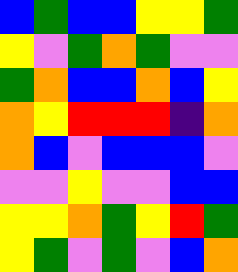[["blue", "green", "blue", "blue", "yellow", "yellow", "green"], ["yellow", "violet", "green", "orange", "green", "violet", "violet"], ["green", "orange", "blue", "blue", "orange", "blue", "yellow"], ["orange", "yellow", "red", "red", "red", "indigo", "orange"], ["orange", "blue", "violet", "blue", "blue", "blue", "violet"], ["violet", "violet", "yellow", "violet", "violet", "blue", "blue"], ["yellow", "yellow", "orange", "green", "yellow", "red", "green"], ["yellow", "green", "violet", "green", "violet", "blue", "orange"]]